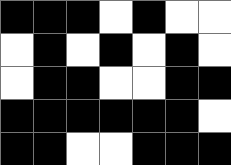[["black", "black", "black", "white", "black", "white", "white"], ["white", "black", "white", "black", "white", "black", "white"], ["white", "black", "black", "white", "white", "black", "black"], ["black", "black", "black", "black", "black", "black", "white"], ["black", "black", "white", "white", "black", "black", "black"]]